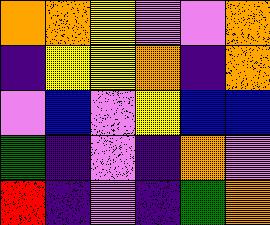[["orange", "orange", "yellow", "violet", "violet", "orange"], ["indigo", "yellow", "yellow", "orange", "indigo", "orange"], ["violet", "blue", "violet", "yellow", "blue", "blue"], ["green", "indigo", "violet", "indigo", "orange", "violet"], ["red", "indigo", "violet", "indigo", "green", "orange"]]